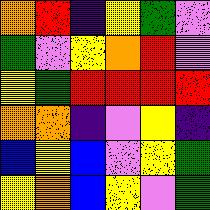[["orange", "red", "indigo", "yellow", "green", "violet"], ["green", "violet", "yellow", "orange", "red", "violet"], ["yellow", "green", "red", "red", "red", "red"], ["orange", "orange", "indigo", "violet", "yellow", "indigo"], ["blue", "yellow", "blue", "violet", "yellow", "green"], ["yellow", "orange", "blue", "yellow", "violet", "green"]]